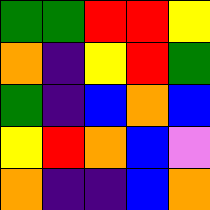[["green", "green", "red", "red", "yellow"], ["orange", "indigo", "yellow", "red", "green"], ["green", "indigo", "blue", "orange", "blue"], ["yellow", "red", "orange", "blue", "violet"], ["orange", "indigo", "indigo", "blue", "orange"]]